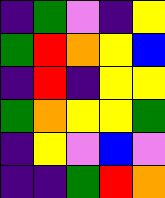[["indigo", "green", "violet", "indigo", "yellow"], ["green", "red", "orange", "yellow", "blue"], ["indigo", "red", "indigo", "yellow", "yellow"], ["green", "orange", "yellow", "yellow", "green"], ["indigo", "yellow", "violet", "blue", "violet"], ["indigo", "indigo", "green", "red", "orange"]]